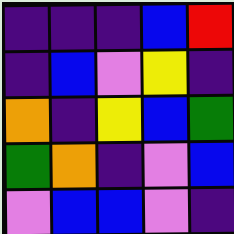[["indigo", "indigo", "indigo", "blue", "red"], ["indigo", "blue", "violet", "yellow", "indigo"], ["orange", "indigo", "yellow", "blue", "green"], ["green", "orange", "indigo", "violet", "blue"], ["violet", "blue", "blue", "violet", "indigo"]]